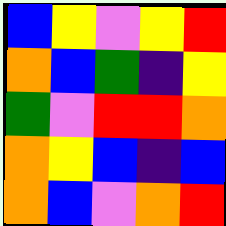[["blue", "yellow", "violet", "yellow", "red"], ["orange", "blue", "green", "indigo", "yellow"], ["green", "violet", "red", "red", "orange"], ["orange", "yellow", "blue", "indigo", "blue"], ["orange", "blue", "violet", "orange", "red"]]